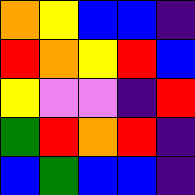[["orange", "yellow", "blue", "blue", "indigo"], ["red", "orange", "yellow", "red", "blue"], ["yellow", "violet", "violet", "indigo", "red"], ["green", "red", "orange", "red", "indigo"], ["blue", "green", "blue", "blue", "indigo"]]